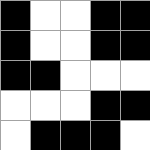[["black", "white", "white", "black", "black"], ["black", "white", "white", "black", "black"], ["black", "black", "white", "white", "white"], ["white", "white", "white", "black", "black"], ["white", "black", "black", "black", "white"]]